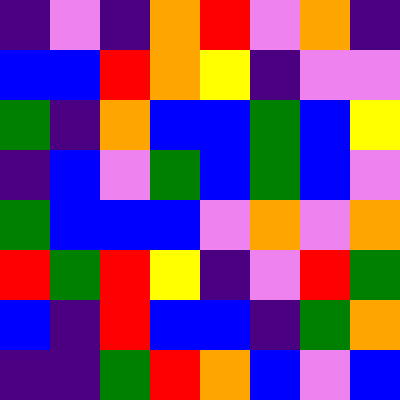[["indigo", "violet", "indigo", "orange", "red", "violet", "orange", "indigo"], ["blue", "blue", "red", "orange", "yellow", "indigo", "violet", "violet"], ["green", "indigo", "orange", "blue", "blue", "green", "blue", "yellow"], ["indigo", "blue", "violet", "green", "blue", "green", "blue", "violet"], ["green", "blue", "blue", "blue", "violet", "orange", "violet", "orange"], ["red", "green", "red", "yellow", "indigo", "violet", "red", "green"], ["blue", "indigo", "red", "blue", "blue", "indigo", "green", "orange"], ["indigo", "indigo", "green", "red", "orange", "blue", "violet", "blue"]]